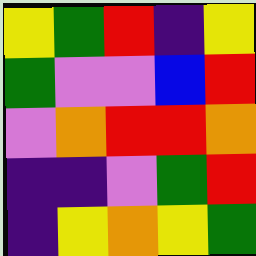[["yellow", "green", "red", "indigo", "yellow"], ["green", "violet", "violet", "blue", "red"], ["violet", "orange", "red", "red", "orange"], ["indigo", "indigo", "violet", "green", "red"], ["indigo", "yellow", "orange", "yellow", "green"]]